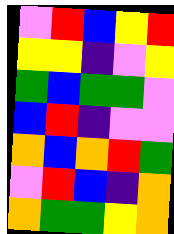[["violet", "red", "blue", "yellow", "red"], ["yellow", "yellow", "indigo", "violet", "yellow"], ["green", "blue", "green", "green", "violet"], ["blue", "red", "indigo", "violet", "violet"], ["orange", "blue", "orange", "red", "green"], ["violet", "red", "blue", "indigo", "orange"], ["orange", "green", "green", "yellow", "orange"]]